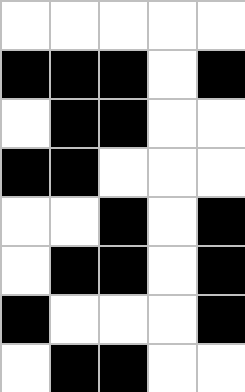[["white", "white", "white", "white", "white"], ["black", "black", "black", "white", "black"], ["white", "black", "black", "white", "white"], ["black", "black", "white", "white", "white"], ["white", "white", "black", "white", "black"], ["white", "black", "black", "white", "black"], ["black", "white", "white", "white", "black"], ["white", "black", "black", "white", "white"]]